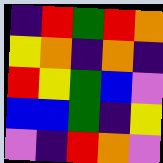[["indigo", "red", "green", "red", "orange"], ["yellow", "orange", "indigo", "orange", "indigo"], ["red", "yellow", "green", "blue", "violet"], ["blue", "blue", "green", "indigo", "yellow"], ["violet", "indigo", "red", "orange", "violet"]]